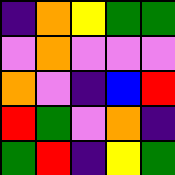[["indigo", "orange", "yellow", "green", "green"], ["violet", "orange", "violet", "violet", "violet"], ["orange", "violet", "indigo", "blue", "red"], ["red", "green", "violet", "orange", "indigo"], ["green", "red", "indigo", "yellow", "green"]]